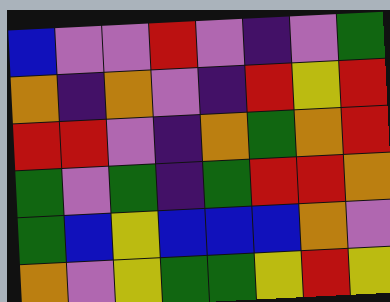[["blue", "violet", "violet", "red", "violet", "indigo", "violet", "green"], ["orange", "indigo", "orange", "violet", "indigo", "red", "yellow", "red"], ["red", "red", "violet", "indigo", "orange", "green", "orange", "red"], ["green", "violet", "green", "indigo", "green", "red", "red", "orange"], ["green", "blue", "yellow", "blue", "blue", "blue", "orange", "violet"], ["orange", "violet", "yellow", "green", "green", "yellow", "red", "yellow"]]